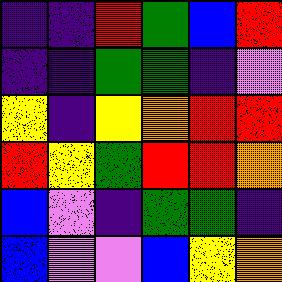[["indigo", "indigo", "red", "green", "blue", "red"], ["indigo", "indigo", "green", "green", "indigo", "violet"], ["yellow", "indigo", "yellow", "orange", "red", "red"], ["red", "yellow", "green", "red", "red", "orange"], ["blue", "violet", "indigo", "green", "green", "indigo"], ["blue", "violet", "violet", "blue", "yellow", "orange"]]